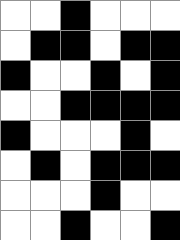[["white", "white", "black", "white", "white", "white"], ["white", "black", "black", "white", "black", "black"], ["black", "white", "white", "black", "white", "black"], ["white", "white", "black", "black", "black", "black"], ["black", "white", "white", "white", "black", "white"], ["white", "black", "white", "black", "black", "black"], ["white", "white", "white", "black", "white", "white"], ["white", "white", "black", "white", "white", "black"]]